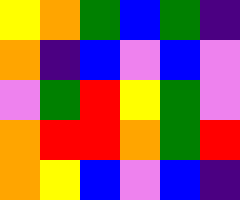[["yellow", "orange", "green", "blue", "green", "indigo"], ["orange", "indigo", "blue", "violet", "blue", "violet"], ["violet", "green", "red", "yellow", "green", "violet"], ["orange", "red", "red", "orange", "green", "red"], ["orange", "yellow", "blue", "violet", "blue", "indigo"]]